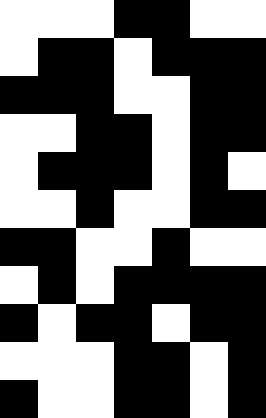[["white", "white", "white", "black", "black", "white", "white"], ["white", "black", "black", "white", "black", "black", "black"], ["black", "black", "black", "white", "white", "black", "black"], ["white", "white", "black", "black", "white", "black", "black"], ["white", "black", "black", "black", "white", "black", "white"], ["white", "white", "black", "white", "white", "black", "black"], ["black", "black", "white", "white", "black", "white", "white"], ["white", "black", "white", "black", "black", "black", "black"], ["black", "white", "black", "black", "white", "black", "black"], ["white", "white", "white", "black", "black", "white", "black"], ["black", "white", "white", "black", "black", "white", "black"]]